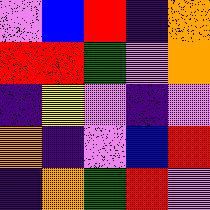[["violet", "blue", "red", "indigo", "orange"], ["red", "red", "green", "violet", "orange"], ["indigo", "yellow", "violet", "indigo", "violet"], ["orange", "indigo", "violet", "blue", "red"], ["indigo", "orange", "green", "red", "violet"]]